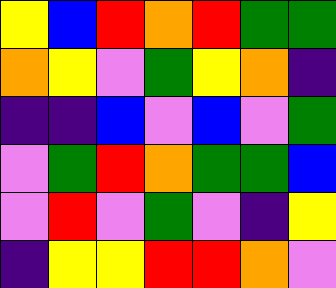[["yellow", "blue", "red", "orange", "red", "green", "green"], ["orange", "yellow", "violet", "green", "yellow", "orange", "indigo"], ["indigo", "indigo", "blue", "violet", "blue", "violet", "green"], ["violet", "green", "red", "orange", "green", "green", "blue"], ["violet", "red", "violet", "green", "violet", "indigo", "yellow"], ["indigo", "yellow", "yellow", "red", "red", "orange", "violet"]]